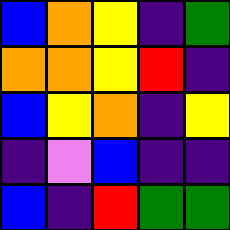[["blue", "orange", "yellow", "indigo", "green"], ["orange", "orange", "yellow", "red", "indigo"], ["blue", "yellow", "orange", "indigo", "yellow"], ["indigo", "violet", "blue", "indigo", "indigo"], ["blue", "indigo", "red", "green", "green"]]